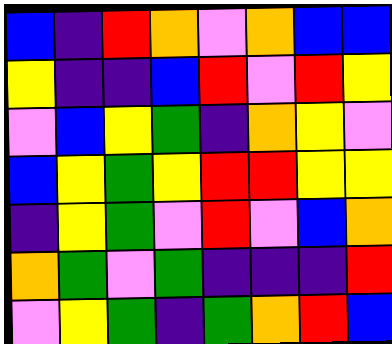[["blue", "indigo", "red", "orange", "violet", "orange", "blue", "blue"], ["yellow", "indigo", "indigo", "blue", "red", "violet", "red", "yellow"], ["violet", "blue", "yellow", "green", "indigo", "orange", "yellow", "violet"], ["blue", "yellow", "green", "yellow", "red", "red", "yellow", "yellow"], ["indigo", "yellow", "green", "violet", "red", "violet", "blue", "orange"], ["orange", "green", "violet", "green", "indigo", "indigo", "indigo", "red"], ["violet", "yellow", "green", "indigo", "green", "orange", "red", "blue"]]